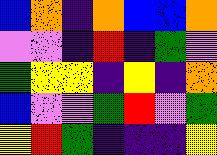[["blue", "orange", "indigo", "orange", "blue", "blue", "orange"], ["violet", "violet", "indigo", "red", "indigo", "green", "violet"], ["green", "yellow", "yellow", "indigo", "yellow", "indigo", "orange"], ["blue", "violet", "violet", "green", "red", "violet", "green"], ["yellow", "red", "green", "indigo", "indigo", "indigo", "yellow"]]